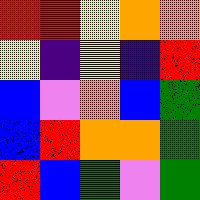[["red", "red", "yellow", "orange", "orange"], ["yellow", "indigo", "yellow", "indigo", "red"], ["blue", "violet", "orange", "blue", "green"], ["blue", "red", "orange", "orange", "green"], ["red", "blue", "green", "violet", "green"]]